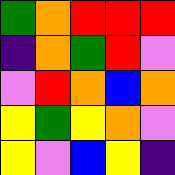[["green", "orange", "red", "red", "red"], ["indigo", "orange", "green", "red", "violet"], ["violet", "red", "orange", "blue", "orange"], ["yellow", "green", "yellow", "orange", "violet"], ["yellow", "violet", "blue", "yellow", "indigo"]]